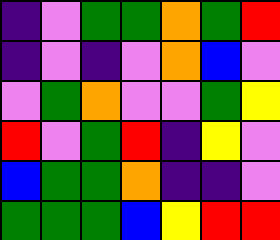[["indigo", "violet", "green", "green", "orange", "green", "red"], ["indigo", "violet", "indigo", "violet", "orange", "blue", "violet"], ["violet", "green", "orange", "violet", "violet", "green", "yellow"], ["red", "violet", "green", "red", "indigo", "yellow", "violet"], ["blue", "green", "green", "orange", "indigo", "indigo", "violet"], ["green", "green", "green", "blue", "yellow", "red", "red"]]